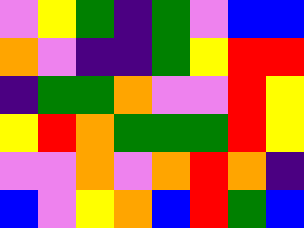[["violet", "yellow", "green", "indigo", "green", "violet", "blue", "blue"], ["orange", "violet", "indigo", "indigo", "green", "yellow", "red", "red"], ["indigo", "green", "green", "orange", "violet", "violet", "red", "yellow"], ["yellow", "red", "orange", "green", "green", "green", "red", "yellow"], ["violet", "violet", "orange", "violet", "orange", "red", "orange", "indigo"], ["blue", "violet", "yellow", "orange", "blue", "red", "green", "blue"]]